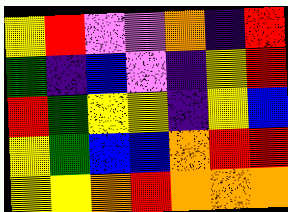[["yellow", "red", "violet", "violet", "orange", "indigo", "red"], ["green", "indigo", "blue", "violet", "indigo", "yellow", "red"], ["red", "green", "yellow", "yellow", "indigo", "yellow", "blue"], ["yellow", "green", "blue", "blue", "orange", "red", "red"], ["yellow", "yellow", "orange", "red", "orange", "orange", "orange"]]